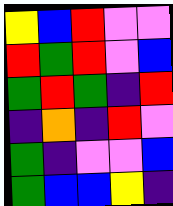[["yellow", "blue", "red", "violet", "violet"], ["red", "green", "red", "violet", "blue"], ["green", "red", "green", "indigo", "red"], ["indigo", "orange", "indigo", "red", "violet"], ["green", "indigo", "violet", "violet", "blue"], ["green", "blue", "blue", "yellow", "indigo"]]